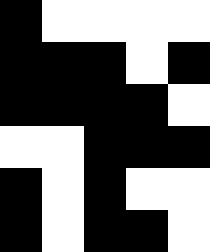[["black", "white", "white", "white", "white"], ["black", "black", "black", "white", "black"], ["black", "black", "black", "black", "white"], ["white", "white", "black", "black", "black"], ["black", "white", "black", "white", "white"], ["black", "white", "black", "black", "white"]]